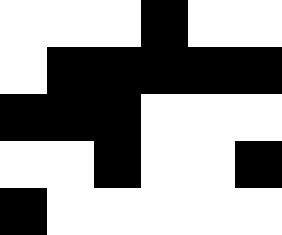[["white", "white", "white", "black", "white", "white"], ["white", "black", "black", "black", "black", "black"], ["black", "black", "black", "white", "white", "white"], ["white", "white", "black", "white", "white", "black"], ["black", "white", "white", "white", "white", "white"]]